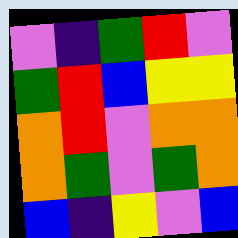[["violet", "indigo", "green", "red", "violet"], ["green", "red", "blue", "yellow", "yellow"], ["orange", "red", "violet", "orange", "orange"], ["orange", "green", "violet", "green", "orange"], ["blue", "indigo", "yellow", "violet", "blue"]]